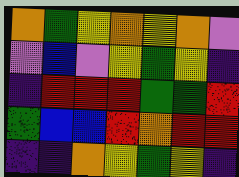[["orange", "green", "yellow", "orange", "yellow", "orange", "violet"], ["violet", "blue", "violet", "yellow", "green", "yellow", "indigo"], ["indigo", "red", "red", "red", "green", "green", "red"], ["green", "blue", "blue", "red", "orange", "red", "red"], ["indigo", "indigo", "orange", "yellow", "green", "yellow", "indigo"]]